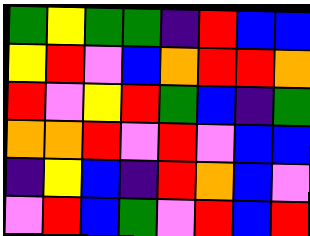[["green", "yellow", "green", "green", "indigo", "red", "blue", "blue"], ["yellow", "red", "violet", "blue", "orange", "red", "red", "orange"], ["red", "violet", "yellow", "red", "green", "blue", "indigo", "green"], ["orange", "orange", "red", "violet", "red", "violet", "blue", "blue"], ["indigo", "yellow", "blue", "indigo", "red", "orange", "blue", "violet"], ["violet", "red", "blue", "green", "violet", "red", "blue", "red"]]